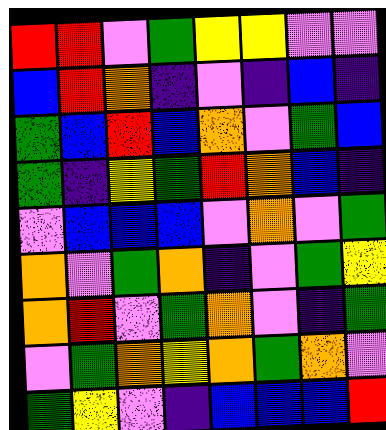[["red", "red", "violet", "green", "yellow", "yellow", "violet", "violet"], ["blue", "red", "orange", "indigo", "violet", "indigo", "blue", "indigo"], ["green", "blue", "red", "blue", "orange", "violet", "green", "blue"], ["green", "indigo", "yellow", "green", "red", "orange", "blue", "indigo"], ["violet", "blue", "blue", "blue", "violet", "orange", "violet", "green"], ["orange", "violet", "green", "orange", "indigo", "violet", "green", "yellow"], ["orange", "red", "violet", "green", "orange", "violet", "indigo", "green"], ["violet", "green", "orange", "yellow", "orange", "green", "orange", "violet"], ["green", "yellow", "violet", "indigo", "blue", "blue", "blue", "red"]]